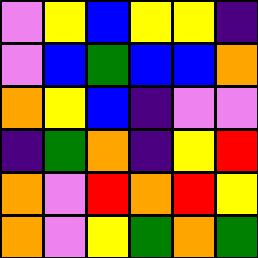[["violet", "yellow", "blue", "yellow", "yellow", "indigo"], ["violet", "blue", "green", "blue", "blue", "orange"], ["orange", "yellow", "blue", "indigo", "violet", "violet"], ["indigo", "green", "orange", "indigo", "yellow", "red"], ["orange", "violet", "red", "orange", "red", "yellow"], ["orange", "violet", "yellow", "green", "orange", "green"]]